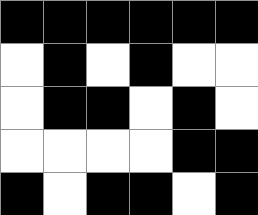[["black", "black", "black", "black", "black", "black"], ["white", "black", "white", "black", "white", "white"], ["white", "black", "black", "white", "black", "white"], ["white", "white", "white", "white", "black", "black"], ["black", "white", "black", "black", "white", "black"]]